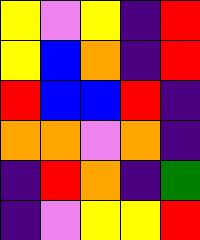[["yellow", "violet", "yellow", "indigo", "red"], ["yellow", "blue", "orange", "indigo", "red"], ["red", "blue", "blue", "red", "indigo"], ["orange", "orange", "violet", "orange", "indigo"], ["indigo", "red", "orange", "indigo", "green"], ["indigo", "violet", "yellow", "yellow", "red"]]